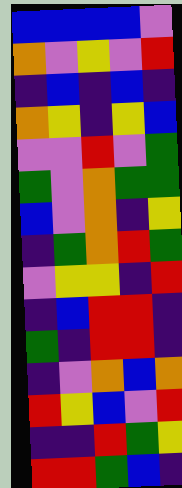[["blue", "blue", "blue", "blue", "violet"], ["orange", "violet", "yellow", "violet", "red"], ["indigo", "blue", "indigo", "blue", "indigo"], ["orange", "yellow", "indigo", "yellow", "blue"], ["violet", "violet", "red", "violet", "green"], ["green", "violet", "orange", "green", "green"], ["blue", "violet", "orange", "indigo", "yellow"], ["indigo", "green", "orange", "red", "green"], ["violet", "yellow", "yellow", "indigo", "red"], ["indigo", "blue", "red", "red", "indigo"], ["green", "indigo", "red", "red", "indigo"], ["indigo", "violet", "orange", "blue", "orange"], ["red", "yellow", "blue", "violet", "red"], ["indigo", "indigo", "red", "green", "yellow"], ["red", "red", "green", "blue", "indigo"]]